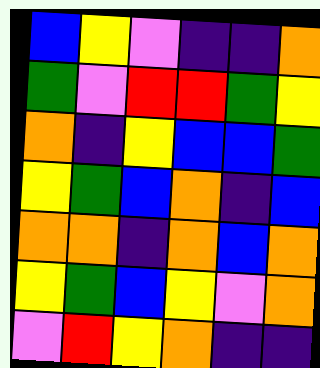[["blue", "yellow", "violet", "indigo", "indigo", "orange"], ["green", "violet", "red", "red", "green", "yellow"], ["orange", "indigo", "yellow", "blue", "blue", "green"], ["yellow", "green", "blue", "orange", "indigo", "blue"], ["orange", "orange", "indigo", "orange", "blue", "orange"], ["yellow", "green", "blue", "yellow", "violet", "orange"], ["violet", "red", "yellow", "orange", "indigo", "indigo"]]